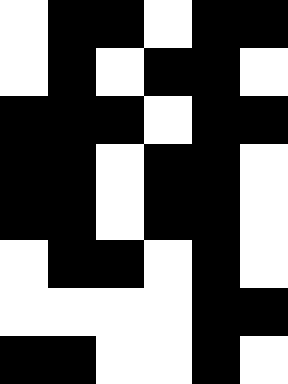[["white", "black", "black", "white", "black", "black"], ["white", "black", "white", "black", "black", "white"], ["black", "black", "black", "white", "black", "black"], ["black", "black", "white", "black", "black", "white"], ["black", "black", "white", "black", "black", "white"], ["white", "black", "black", "white", "black", "white"], ["white", "white", "white", "white", "black", "black"], ["black", "black", "white", "white", "black", "white"]]